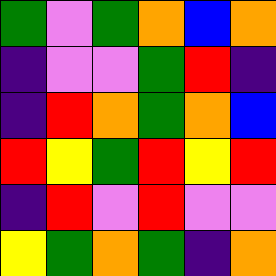[["green", "violet", "green", "orange", "blue", "orange"], ["indigo", "violet", "violet", "green", "red", "indigo"], ["indigo", "red", "orange", "green", "orange", "blue"], ["red", "yellow", "green", "red", "yellow", "red"], ["indigo", "red", "violet", "red", "violet", "violet"], ["yellow", "green", "orange", "green", "indigo", "orange"]]